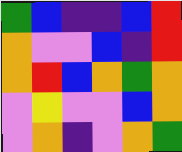[["green", "blue", "indigo", "indigo", "blue", "red"], ["orange", "violet", "violet", "blue", "indigo", "red"], ["orange", "red", "blue", "orange", "green", "orange"], ["violet", "yellow", "violet", "violet", "blue", "orange"], ["violet", "orange", "indigo", "violet", "orange", "green"]]